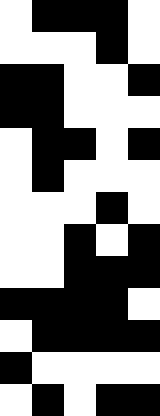[["white", "black", "black", "black", "white"], ["white", "white", "white", "black", "white"], ["black", "black", "white", "white", "black"], ["black", "black", "white", "white", "white"], ["white", "black", "black", "white", "black"], ["white", "black", "white", "white", "white"], ["white", "white", "white", "black", "white"], ["white", "white", "black", "white", "black"], ["white", "white", "black", "black", "black"], ["black", "black", "black", "black", "white"], ["white", "black", "black", "black", "black"], ["black", "white", "white", "white", "white"], ["white", "black", "white", "black", "black"]]